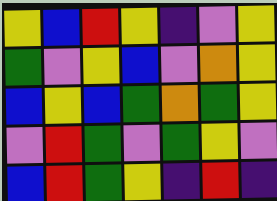[["yellow", "blue", "red", "yellow", "indigo", "violet", "yellow"], ["green", "violet", "yellow", "blue", "violet", "orange", "yellow"], ["blue", "yellow", "blue", "green", "orange", "green", "yellow"], ["violet", "red", "green", "violet", "green", "yellow", "violet"], ["blue", "red", "green", "yellow", "indigo", "red", "indigo"]]